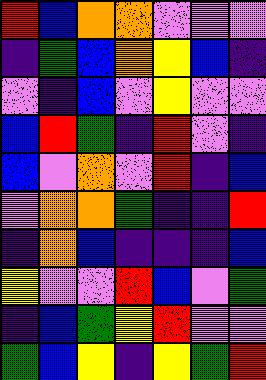[["red", "blue", "orange", "orange", "violet", "violet", "violet"], ["indigo", "green", "blue", "orange", "yellow", "blue", "indigo"], ["violet", "indigo", "blue", "violet", "yellow", "violet", "violet"], ["blue", "red", "green", "indigo", "red", "violet", "indigo"], ["blue", "violet", "orange", "violet", "red", "indigo", "blue"], ["violet", "orange", "orange", "green", "indigo", "indigo", "red"], ["indigo", "orange", "blue", "indigo", "indigo", "indigo", "blue"], ["yellow", "violet", "violet", "red", "blue", "violet", "green"], ["indigo", "blue", "green", "yellow", "red", "violet", "violet"], ["green", "blue", "yellow", "indigo", "yellow", "green", "red"]]